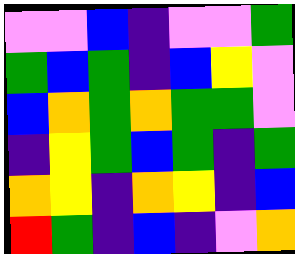[["violet", "violet", "blue", "indigo", "violet", "violet", "green"], ["green", "blue", "green", "indigo", "blue", "yellow", "violet"], ["blue", "orange", "green", "orange", "green", "green", "violet"], ["indigo", "yellow", "green", "blue", "green", "indigo", "green"], ["orange", "yellow", "indigo", "orange", "yellow", "indigo", "blue"], ["red", "green", "indigo", "blue", "indigo", "violet", "orange"]]